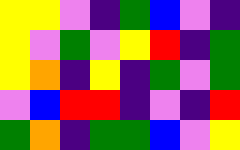[["yellow", "yellow", "violet", "indigo", "green", "blue", "violet", "indigo"], ["yellow", "violet", "green", "violet", "yellow", "red", "indigo", "green"], ["yellow", "orange", "indigo", "yellow", "indigo", "green", "violet", "green"], ["violet", "blue", "red", "red", "indigo", "violet", "indigo", "red"], ["green", "orange", "indigo", "green", "green", "blue", "violet", "yellow"]]